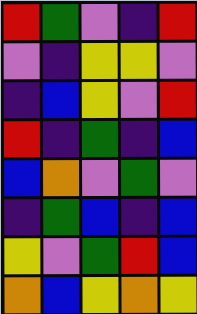[["red", "green", "violet", "indigo", "red"], ["violet", "indigo", "yellow", "yellow", "violet"], ["indigo", "blue", "yellow", "violet", "red"], ["red", "indigo", "green", "indigo", "blue"], ["blue", "orange", "violet", "green", "violet"], ["indigo", "green", "blue", "indigo", "blue"], ["yellow", "violet", "green", "red", "blue"], ["orange", "blue", "yellow", "orange", "yellow"]]